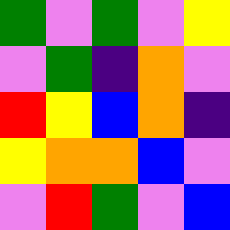[["green", "violet", "green", "violet", "yellow"], ["violet", "green", "indigo", "orange", "violet"], ["red", "yellow", "blue", "orange", "indigo"], ["yellow", "orange", "orange", "blue", "violet"], ["violet", "red", "green", "violet", "blue"]]